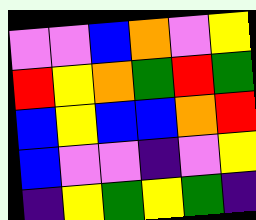[["violet", "violet", "blue", "orange", "violet", "yellow"], ["red", "yellow", "orange", "green", "red", "green"], ["blue", "yellow", "blue", "blue", "orange", "red"], ["blue", "violet", "violet", "indigo", "violet", "yellow"], ["indigo", "yellow", "green", "yellow", "green", "indigo"]]